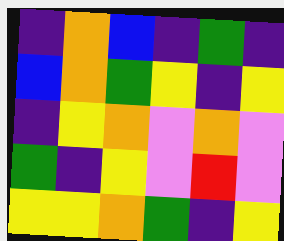[["indigo", "orange", "blue", "indigo", "green", "indigo"], ["blue", "orange", "green", "yellow", "indigo", "yellow"], ["indigo", "yellow", "orange", "violet", "orange", "violet"], ["green", "indigo", "yellow", "violet", "red", "violet"], ["yellow", "yellow", "orange", "green", "indigo", "yellow"]]